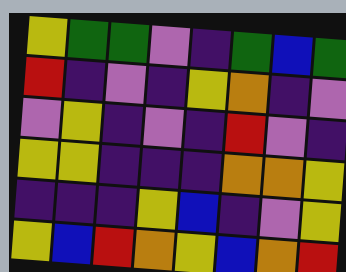[["yellow", "green", "green", "violet", "indigo", "green", "blue", "green"], ["red", "indigo", "violet", "indigo", "yellow", "orange", "indigo", "violet"], ["violet", "yellow", "indigo", "violet", "indigo", "red", "violet", "indigo"], ["yellow", "yellow", "indigo", "indigo", "indigo", "orange", "orange", "yellow"], ["indigo", "indigo", "indigo", "yellow", "blue", "indigo", "violet", "yellow"], ["yellow", "blue", "red", "orange", "yellow", "blue", "orange", "red"]]